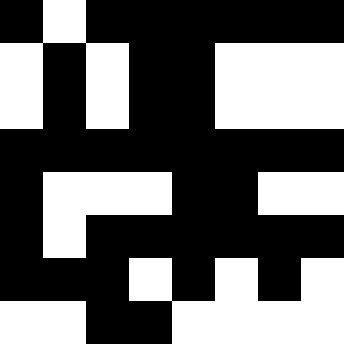[["black", "white", "black", "black", "black", "black", "black", "black"], ["white", "black", "white", "black", "black", "white", "white", "white"], ["white", "black", "white", "black", "black", "white", "white", "white"], ["black", "black", "black", "black", "black", "black", "black", "black"], ["black", "white", "white", "white", "black", "black", "white", "white"], ["black", "white", "black", "black", "black", "black", "black", "black"], ["black", "black", "black", "white", "black", "white", "black", "white"], ["white", "white", "black", "black", "white", "white", "white", "white"]]